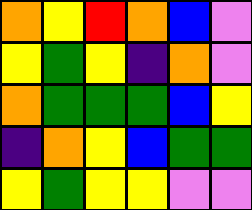[["orange", "yellow", "red", "orange", "blue", "violet"], ["yellow", "green", "yellow", "indigo", "orange", "violet"], ["orange", "green", "green", "green", "blue", "yellow"], ["indigo", "orange", "yellow", "blue", "green", "green"], ["yellow", "green", "yellow", "yellow", "violet", "violet"]]